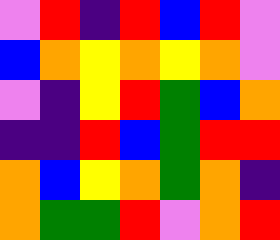[["violet", "red", "indigo", "red", "blue", "red", "violet"], ["blue", "orange", "yellow", "orange", "yellow", "orange", "violet"], ["violet", "indigo", "yellow", "red", "green", "blue", "orange"], ["indigo", "indigo", "red", "blue", "green", "red", "red"], ["orange", "blue", "yellow", "orange", "green", "orange", "indigo"], ["orange", "green", "green", "red", "violet", "orange", "red"]]